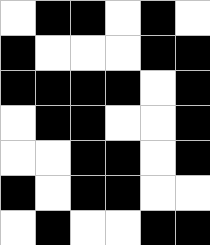[["white", "black", "black", "white", "black", "white"], ["black", "white", "white", "white", "black", "black"], ["black", "black", "black", "black", "white", "black"], ["white", "black", "black", "white", "white", "black"], ["white", "white", "black", "black", "white", "black"], ["black", "white", "black", "black", "white", "white"], ["white", "black", "white", "white", "black", "black"]]